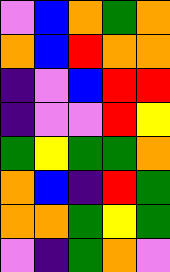[["violet", "blue", "orange", "green", "orange"], ["orange", "blue", "red", "orange", "orange"], ["indigo", "violet", "blue", "red", "red"], ["indigo", "violet", "violet", "red", "yellow"], ["green", "yellow", "green", "green", "orange"], ["orange", "blue", "indigo", "red", "green"], ["orange", "orange", "green", "yellow", "green"], ["violet", "indigo", "green", "orange", "violet"]]